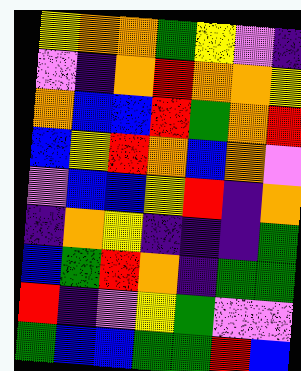[["yellow", "orange", "orange", "green", "yellow", "violet", "indigo"], ["violet", "indigo", "orange", "red", "orange", "orange", "yellow"], ["orange", "blue", "blue", "red", "green", "orange", "red"], ["blue", "yellow", "red", "orange", "blue", "orange", "violet"], ["violet", "blue", "blue", "yellow", "red", "indigo", "orange"], ["indigo", "orange", "yellow", "indigo", "indigo", "indigo", "green"], ["blue", "green", "red", "orange", "indigo", "green", "green"], ["red", "indigo", "violet", "yellow", "green", "violet", "violet"], ["green", "blue", "blue", "green", "green", "red", "blue"]]